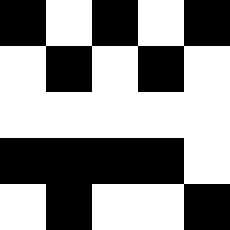[["black", "white", "black", "white", "black"], ["white", "black", "white", "black", "white"], ["white", "white", "white", "white", "white"], ["black", "black", "black", "black", "white"], ["white", "black", "white", "white", "black"]]